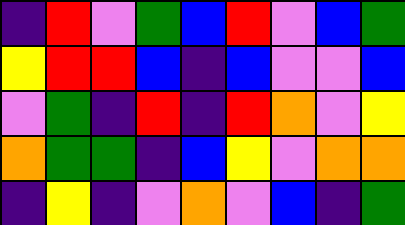[["indigo", "red", "violet", "green", "blue", "red", "violet", "blue", "green"], ["yellow", "red", "red", "blue", "indigo", "blue", "violet", "violet", "blue"], ["violet", "green", "indigo", "red", "indigo", "red", "orange", "violet", "yellow"], ["orange", "green", "green", "indigo", "blue", "yellow", "violet", "orange", "orange"], ["indigo", "yellow", "indigo", "violet", "orange", "violet", "blue", "indigo", "green"]]